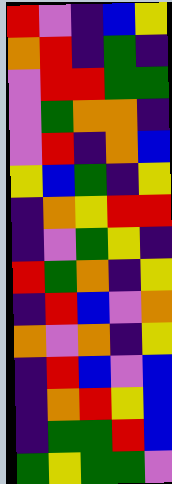[["red", "violet", "indigo", "blue", "yellow"], ["orange", "red", "indigo", "green", "indigo"], ["violet", "red", "red", "green", "green"], ["violet", "green", "orange", "orange", "indigo"], ["violet", "red", "indigo", "orange", "blue"], ["yellow", "blue", "green", "indigo", "yellow"], ["indigo", "orange", "yellow", "red", "red"], ["indigo", "violet", "green", "yellow", "indigo"], ["red", "green", "orange", "indigo", "yellow"], ["indigo", "red", "blue", "violet", "orange"], ["orange", "violet", "orange", "indigo", "yellow"], ["indigo", "red", "blue", "violet", "blue"], ["indigo", "orange", "red", "yellow", "blue"], ["indigo", "green", "green", "red", "blue"], ["green", "yellow", "green", "green", "violet"]]